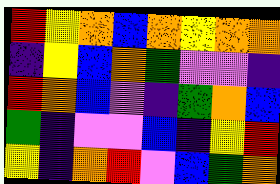[["red", "yellow", "orange", "blue", "orange", "yellow", "orange", "orange"], ["indigo", "yellow", "blue", "orange", "green", "violet", "violet", "indigo"], ["red", "orange", "blue", "violet", "indigo", "green", "orange", "blue"], ["green", "indigo", "violet", "violet", "blue", "indigo", "yellow", "red"], ["yellow", "indigo", "orange", "red", "violet", "blue", "green", "orange"]]